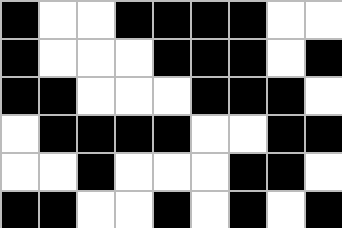[["black", "white", "white", "black", "black", "black", "black", "white", "white"], ["black", "white", "white", "white", "black", "black", "black", "white", "black"], ["black", "black", "white", "white", "white", "black", "black", "black", "white"], ["white", "black", "black", "black", "black", "white", "white", "black", "black"], ["white", "white", "black", "white", "white", "white", "black", "black", "white"], ["black", "black", "white", "white", "black", "white", "black", "white", "black"]]